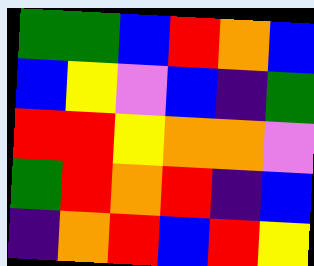[["green", "green", "blue", "red", "orange", "blue"], ["blue", "yellow", "violet", "blue", "indigo", "green"], ["red", "red", "yellow", "orange", "orange", "violet"], ["green", "red", "orange", "red", "indigo", "blue"], ["indigo", "orange", "red", "blue", "red", "yellow"]]